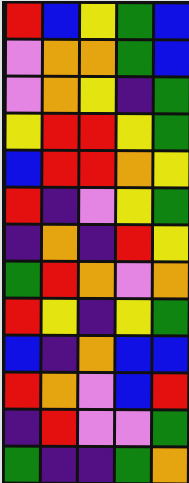[["red", "blue", "yellow", "green", "blue"], ["violet", "orange", "orange", "green", "blue"], ["violet", "orange", "yellow", "indigo", "green"], ["yellow", "red", "red", "yellow", "green"], ["blue", "red", "red", "orange", "yellow"], ["red", "indigo", "violet", "yellow", "green"], ["indigo", "orange", "indigo", "red", "yellow"], ["green", "red", "orange", "violet", "orange"], ["red", "yellow", "indigo", "yellow", "green"], ["blue", "indigo", "orange", "blue", "blue"], ["red", "orange", "violet", "blue", "red"], ["indigo", "red", "violet", "violet", "green"], ["green", "indigo", "indigo", "green", "orange"]]